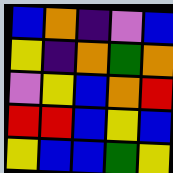[["blue", "orange", "indigo", "violet", "blue"], ["yellow", "indigo", "orange", "green", "orange"], ["violet", "yellow", "blue", "orange", "red"], ["red", "red", "blue", "yellow", "blue"], ["yellow", "blue", "blue", "green", "yellow"]]